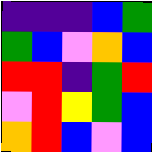[["indigo", "indigo", "indigo", "blue", "green"], ["green", "blue", "violet", "orange", "blue"], ["red", "red", "indigo", "green", "red"], ["violet", "red", "yellow", "green", "blue"], ["orange", "red", "blue", "violet", "blue"]]